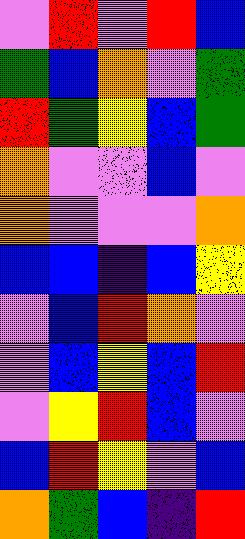[["violet", "red", "violet", "red", "blue"], ["green", "blue", "orange", "violet", "green"], ["red", "green", "yellow", "blue", "green"], ["orange", "violet", "violet", "blue", "violet"], ["orange", "violet", "violet", "violet", "orange"], ["blue", "blue", "indigo", "blue", "yellow"], ["violet", "blue", "red", "orange", "violet"], ["violet", "blue", "yellow", "blue", "red"], ["violet", "yellow", "red", "blue", "violet"], ["blue", "red", "yellow", "violet", "blue"], ["orange", "green", "blue", "indigo", "red"]]